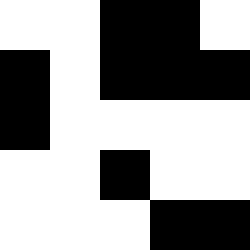[["white", "white", "black", "black", "white"], ["black", "white", "black", "black", "black"], ["black", "white", "white", "white", "white"], ["white", "white", "black", "white", "white"], ["white", "white", "white", "black", "black"]]